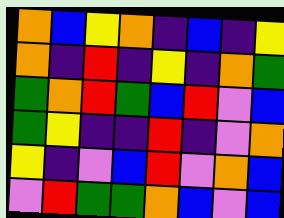[["orange", "blue", "yellow", "orange", "indigo", "blue", "indigo", "yellow"], ["orange", "indigo", "red", "indigo", "yellow", "indigo", "orange", "green"], ["green", "orange", "red", "green", "blue", "red", "violet", "blue"], ["green", "yellow", "indigo", "indigo", "red", "indigo", "violet", "orange"], ["yellow", "indigo", "violet", "blue", "red", "violet", "orange", "blue"], ["violet", "red", "green", "green", "orange", "blue", "violet", "blue"]]